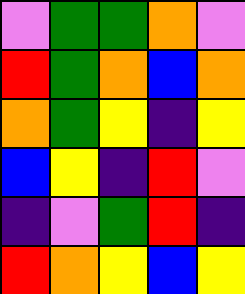[["violet", "green", "green", "orange", "violet"], ["red", "green", "orange", "blue", "orange"], ["orange", "green", "yellow", "indigo", "yellow"], ["blue", "yellow", "indigo", "red", "violet"], ["indigo", "violet", "green", "red", "indigo"], ["red", "orange", "yellow", "blue", "yellow"]]